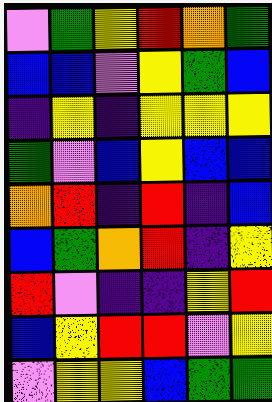[["violet", "green", "yellow", "red", "orange", "green"], ["blue", "blue", "violet", "yellow", "green", "blue"], ["indigo", "yellow", "indigo", "yellow", "yellow", "yellow"], ["green", "violet", "blue", "yellow", "blue", "blue"], ["orange", "red", "indigo", "red", "indigo", "blue"], ["blue", "green", "orange", "red", "indigo", "yellow"], ["red", "violet", "indigo", "indigo", "yellow", "red"], ["blue", "yellow", "red", "red", "violet", "yellow"], ["violet", "yellow", "yellow", "blue", "green", "green"]]